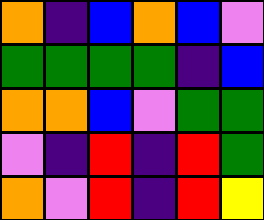[["orange", "indigo", "blue", "orange", "blue", "violet"], ["green", "green", "green", "green", "indigo", "blue"], ["orange", "orange", "blue", "violet", "green", "green"], ["violet", "indigo", "red", "indigo", "red", "green"], ["orange", "violet", "red", "indigo", "red", "yellow"]]